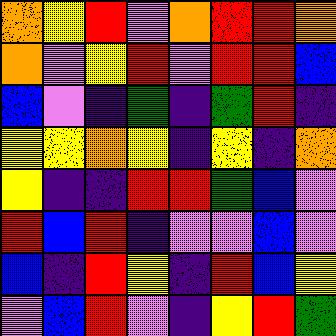[["orange", "yellow", "red", "violet", "orange", "red", "red", "orange"], ["orange", "violet", "yellow", "red", "violet", "red", "red", "blue"], ["blue", "violet", "indigo", "green", "indigo", "green", "red", "indigo"], ["yellow", "yellow", "orange", "yellow", "indigo", "yellow", "indigo", "orange"], ["yellow", "indigo", "indigo", "red", "red", "green", "blue", "violet"], ["red", "blue", "red", "indigo", "violet", "violet", "blue", "violet"], ["blue", "indigo", "red", "yellow", "indigo", "red", "blue", "yellow"], ["violet", "blue", "red", "violet", "indigo", "yellow", "red", "green"]]